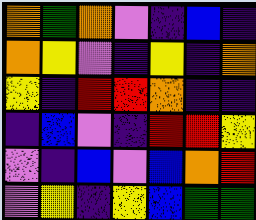[["orange", "green", "orange", "violet", "indigo", "blue", "indigo"], ["orange", "yellow", "violet", "indigo", "yellow", "indigo", "orange"], ["yellow", "indigo", "red", "red", "orange", "indigo", "indigo"], ["indigo", "blue", "violet", "indigo", "red", "red", "yellow"], ["violet", "indigo", "blue", "violet", "blue", "orange", "red"], ["violet", "yellow", "indigo", "yellow", "blue", "green", "green"]]